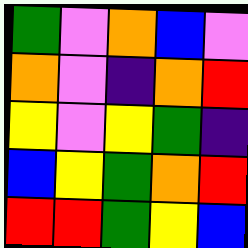[["green", "violet", "orange", "blue", "violet"], ["orange", "violet", "indigo", "orange", "red"], ["yellow", "violet", "yellow", "green", "indigo"], ["blue", "yellow", "green", "orange", "red"], ["red", "red", "green", "yellow", "blue"]]